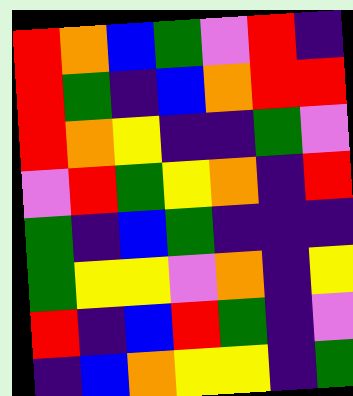[["red", "orange", "blue", "green", "violet", "red", "indigo"], ["red", "green", "indigo", "blue", "orange", "red", "red"], ["red", "orange", "yellow", "indigo", "indigo", "green", "violet"], ["violet", "red", "green", "yellow", "orange", "indigo", "red"], ["green", "indigo", "blue", "green", "indigo", "indigo", "indigo"], ["green", "yellow", "yellow", "violet", "orange", "indigo", "yellow"], ["red", "indigo", "blue", "red", "green", "indigo", "violet"], ["indigo", "blue", "orange", "yellow", "yellow", "indigo", "green"]]